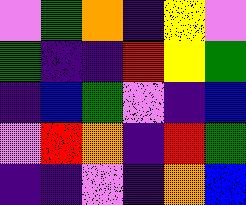[["violet", "green", "orange", "indigo", "yellow", "violet"], ["green", "indigo", "indigo", "red", "yellow", "green"], ["indigo", "blue", "green", "violet", "indigo", "blue"], ["violet", "red", "orange", "indigo", "red", "green"], ["indigo", "indigo", "violet", "indigo", "orange", "blue"]]